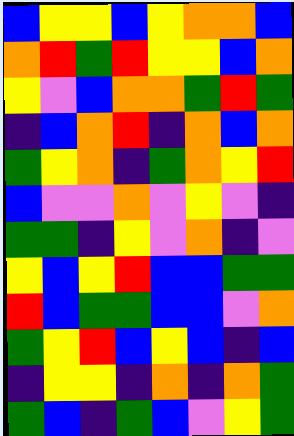[["blue", "yellow", "yellow", "blue", "yellow", "orange", "orange", "blue"], ["orange", "red", "green", "red", "yellow", "yellow", "blue", "orange"], ["yellow", "violet", "blue", "orange", "orange", "green", "red", "green"], ["indigo", "blue", "orange", "red", "indigo", "orange", "blue", "orange"], ["green", "yellow", "orange", "indigo", "green", "orange", "yellow", "red"], ["blue", "violet", "violet", "orange", "violet", "yellow", "violet", "indigo"], ["green", "green", "indigo", "yellow", "violet", "orange", "indigo", "violet"], ["yellow", "blue", "yellow", "red", "blue", "blue", "green", "green"], ["red", "blue", "green", "green", "blue", "blue", "violet", "orange"], ["green", "yellow", "red", "blue", "yellow", "blue", "indigo", "blue"], ["indigo", "yellow", "yellow", "indigo", "orange", "indigo", "orange", "green"], ["green", "blue", "indigo", "green", "blue", "violet", "yellow", "green"]]